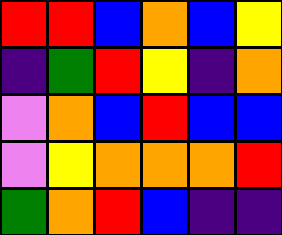[["red", "red", "blue", "orange", "blue", "yellow"], ["indigo", "green", "red", "yellow", "indigo", "orange"], ["violet", "orange", "blue", "red", "blue", "blue"], ["violet", "yellow", "orange", "orange", "orange", "red"], ["green", "orange", "red", "blue", "indigo", "indigo"]]